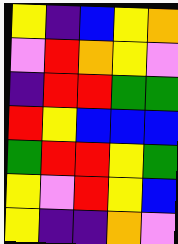[["yellow", "indigo", "blue", "yellow", "orange"], ["violet", "red", "orange", "yellow", "violet"], ["indigo", "red", "red", "green", "green"], ["red", "yellow", "blue", "blue", "blue"], ["green", "red", "red", "yellow", "green"], ["yellow", "violet", "red", "yellow", "blue"], ["yellow", "indigo", "indigo", "orange", "violet"]]